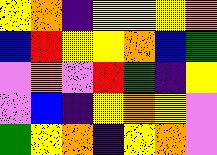[["yellow", "orange", "indigo", "yellow", "yellow", "yellow", "orange"], ["blue", "red", "yellow", "yellow", "orange", "blue", "green"], ["violet", "orange", "violet", "red", "green", "indigo", "yellow"], ["violet", "blue", "indigo", "yellow", "orange", "yellow", "violet"], ["green", "yellow", "orange", "indigo", "yellow", "orange", "violet"]]